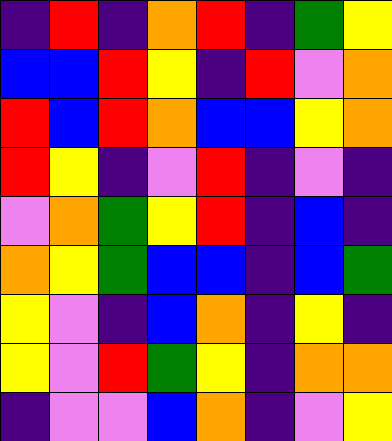[["indigo", "red", "indigo", "orange", "red", "indigo", "green", "yellow"], ["blue", "blue", "red", "yellow", "indigo", "red", "violet", "orange"], ["red", "blue", "red", "orange", "blue", "blue", "yellow", "orange"], ["red", "yellow", "indigo", "violet", "red", "indigo", "violet", "indigo"], ["violet", "orange", "green", "yellow", "red", "indigo", "blue", "indigo"], ["orange", "yellow", "green", "blue", "blue", "indigo", "blue", "green"], ["yellow", "violet", "indigo", "blue", "orange", "indigo", "yellow", "indigo"], ["yellow", "violet", "red", "green", "yellow", "indigo", "orange", "orange"], ["indigo", "violet", "violet", "blue", "orange", "indigo", "violet", "yellow"]]